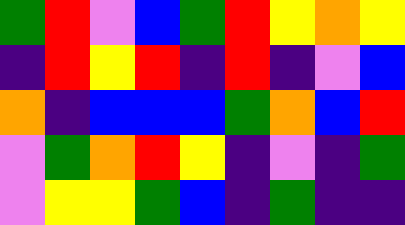[["green", "red", "violet", "blue", "green", "red", "yellow", "orange", "yellow"], ["indigo", "red", "yellow", "red", "indigo", "red", "indigo", "violet", "blue"], ["orange", "indigo", "blue", "blue", "blue", "green", "orange", "blue", "red"], ["violet", "green", "orange", "red", "yellow", "indigo", "violet", "indigo", "green"], ["violet", "yellow", "yellow", "green", "blue", "indigo", "green", "indigo", "indigo"]]